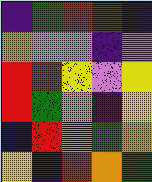[["indigo", "green", "red", "green", "indigo"], ["orange", "violet", "violet", "indigo", "violet"], ["red", "red", "yellow", "violet", "yellow"], ["red", "green", "violet", "indigo", "yellow"], ["blue", "red", "orange", "green", "orange"], ["yellow", "indigo", "red", "orange", "green"]]